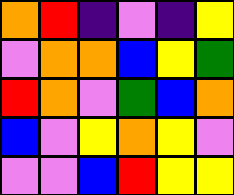[["orange", "red", "indigo", "violet", "indigo", "yellow"], ["violet", "orange", "orange", "blue", "yellow", "green"], ["red", "orange", "violet", "green", "blue", "orange"], ["blue", "violet", "yellow", "orange", "yellow", "violet"], ["violet", "violet", "blue", "red", "yellow", "yellow"]]